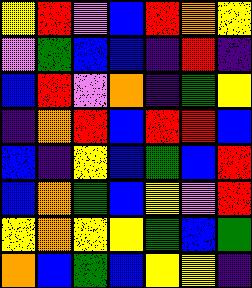[["yellow", "red", "violet", "blue", "red", "orange", "yellow"], ["violet", "green", "blue", "blue", "indigo", "red", "indigo"], ["blue", "red", "violet", "orange", "indigo", "green", "yellow"], ["indigo", "orange", "red", "blue", "red", "red", "blue"], ["blue", "indigo", "yellow", "blue", "green", "blue", "red"], ["blue", "orange", "green", "blue", "yellow", "violet", "red"], ["yellow", "orange", "yellow", "yellow", "green", "blue", "green"], ["orange", "blue", "green", "blue", "yellow", "yellow", "indigo"]]